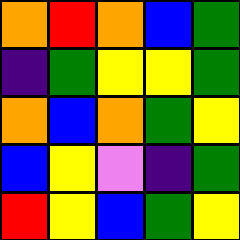[["orange", "red", "orange", "blue", "green"], ["indigo", "green", "yellow", "yellow", "green"], ["orange", "blue", "orange", "green", "yellow"], ["blue", "yellow", "violet", "indigo", "green"], ["red", "yellow", "blue", "green", "yellow"]]